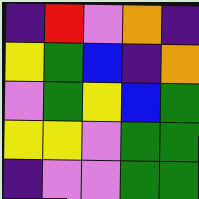[["indigo", "red", "violet", "orange", "indigo"], ["yellow", "green", "blue", "indigo", "orange"], ["violet", "green", "yellow", "blue", "green"], ["yellow", "yellow", "violet", "green", "green"], ["indigo", "violet", "violet", "green", "green"]]